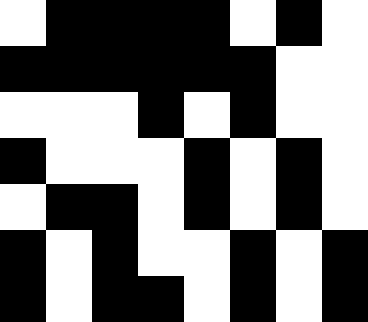[["white", "black", "black", "black", "black", "white", "black", "white"], ["black", "black", "black", "black", "black", "black", "white", "white"], ["white", "white", "white", "black", "white", "black", "white", "white"], ["black", "white", "white", "white", "black", "white", "black", "white"], ["white", "black", "black", "white", "black", "white", "black", "white"], ["black", "white", "black", "white", "white", "black", "white", "black"], ["black", "white", "black", "black", "white", "black", "white", "black"]]